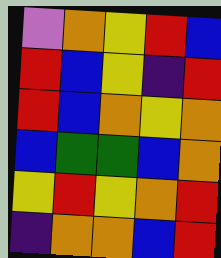[["violet", "orange", "yellow", "red", "blue"], ["red", "blue", "yellow", "indigo", "red"], ["red", "blue", "orange", "yellow", "orange"], ["blue", "green", "green", "blue", "orange"], ["yellow", "red", "yellow", "orange", "red"], ["indigo", "orange", "orange", "blue", "red"]]